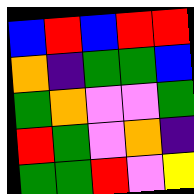[["blue", "red", "blue", "red", "red"], ["orange", "indigo", "green", "green", "blue"], ["green", "orange", "violet", "violet", "green"], ["red", "green", "violet", "orange", "indigo"], ["green", "green", "red", "violet", "yellow"]]